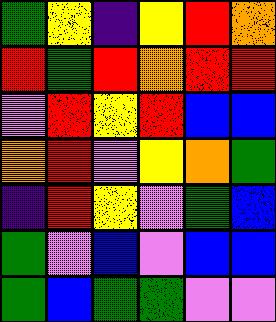[["green", "yellow", "indigo", "yellow", "red", "orange"], ["red", "green", "red", "orange", "red", "red"], ["violet", "red", "yellow", "red", "blue", "blue"], ["orange", "red", "violet", "yellow", "orange", "green"], ["indigo", "red", "yellow", "violet", "green", "blue"], ["green", "violet", "blue", "violet", "blue", "blue"], ["green", "blue", "green", "green", "violet", "violet"]]